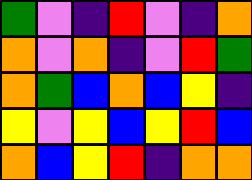[["green", "violet", "indigo", "red", "violet", "indigo", "orange"], ["orange", "violet", "orange", "indigo", "violet", "red", "green"], ["orange", "green", "blue", "orange", "blue", "yellow", "indigo"], ["yellow", "violet", "yellow", "blue", "yellow", "red", "blue"], ["orange", "blue", "yellow", "red", "indigo", "orange", "orange"]]